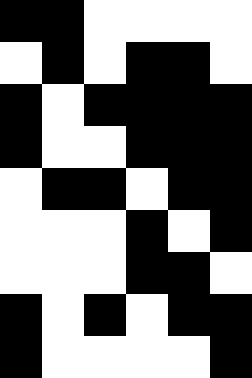[["black", "black", "white", "white", "white", "white"], ["white", "black", "white", "black", "black", "white"], ["black", "white", "black", "black", "black", "black"], ["black", "white", "white", "black", "black", "black"], ["white", "black", "black", "white", "black", "black"], ["white", "white", "white", "black", "white", "black"], ["white", "white", "white", "black", "black", "white"], ["black", "white", "black", "white", "black", "black"], ["black", "white", "white", "white", "white", "black"]]